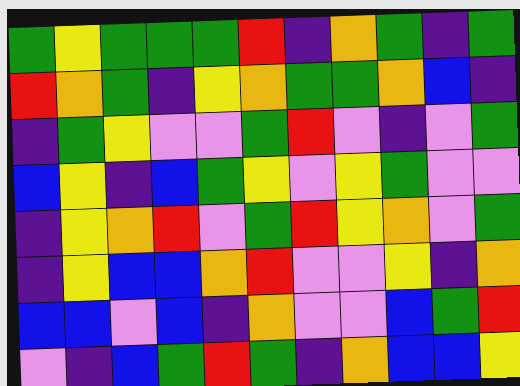[["green", "yellow", "green", "green", "green", "red", "indigo", "orange", "green", "indigo", "green"], ["red", "orange", "green", "indigo", "yellow", "orange", "green", "green", "orange", "blue", "indigo"], ["indigo", "green", "yellow", "violet", "violet", "green", "red", "violet", "indigo", "violet", "green"], ["blue", "yellow", "indigo", "blue", "green", "yellow", "violet", "yellow", "green", "violet", "violet"], ["indigo", "yellow", "orange", "red", "violet", "green", "red", "yellow", "orange", "violet", "green"], ["indigo", "yellow", "blue", "blue", "orange", "red", "violet", "violet", "yellow", "indigo", "orange"], ["blue", "blue", "violet", "blue", "indigo", "orange", "violet", "violet", "blue", "green", "red"], ["violet", "indigo", "blue", "green", "red", "green", "indigo", "orange", "blue", "blue", "yellow"]]